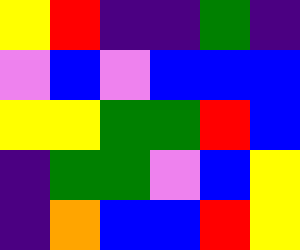[["yellow", "red", "indigo", "indigo", "green", "indigo"], ["violet", "blue", "violet", "blue", "blue", "blue"], ["yellow", "yellow", "green", "green", "red", "blue"], ["indigo", "green", "green", "violet", "blue", "yellow"], ["indigo", "orange", "blue", "blue", "red", "yellow"]]